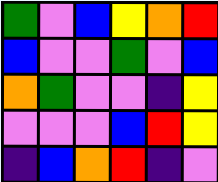[["green", "violet", "blue", "yellow", "orange", "red"], ["blue", "violet", "violet", "green", "violet", "blue"], ["orange", "green", "violet", "violet", "indigo", "yellow"], ["violet", "violet", "violet", "blue", "red", "yellow"], ["indigo", "blue", "orange", "red", "indigo", "violet"]]